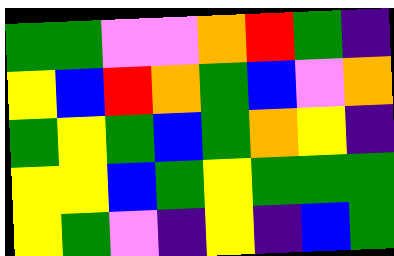[["green", "green", "violet", "violet", "orange", "red", "green", "indigo"], ["yellow", "blue", "red", "orange", "green", "blue", "violet", "orange"], ["green", "yellow", "green", "blue", "green", "orange", "yellow", "indigo"], ["yellow", "yellow", "blue", "green", "yellow", "green", "green", "green"], ["yellow", "green", "violet", "indigo", "yellow", "indigo", "blue", "green"]]